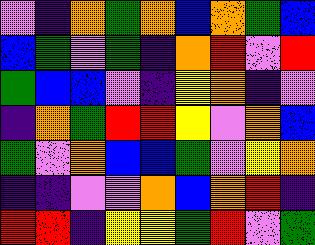[["violet", "indigo", "orange", "green", "orange", "blue", "orange", "green", "blue"], ["blue", "green", "violet", "green", "indigo", "orange", "red", "violet", "red"], ["green", "blue", "blue", "violet", "indigo", "yellow", "orange", "indigo", "violet"], ["indigo", "orange", "green", "red", "red", "yellow", "violet", "orange", "blue"], ["green", "violet", "orange", "blue", "blue", "green", "violet", "yellow", "orange"], ["indigo", "indigo", "violet", "violet", "orange", "blue", "orange", "red", "indigo"], ["red", "red", "indigo", "yellow", "yellow", "green", "red", "violet", "green"]]